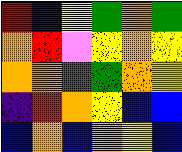[["red", "indigo", "yellow", "green", "orange", "green"], ["orange", "red", "violet", "yellow", "orange", "yellow"], ["orange", "orange", "green", "green", "orange", "yellow"], ["indigo", "red", "orange", "yellow", "blue", "blue"], ["blue", "orange", "blue", "orange", "yellow", "blue"]]